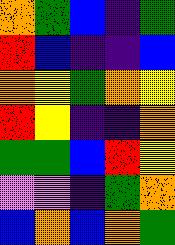[["orange", "green", "blue", "indigo", "green"], ["red", "blue", "indigo", "indigo", "blue"], ["orange", "yellow", "green", "orange", "yellow"], ["red", "yellow", "indigo", "indigo", "orange"], ["green", "green", "blue", "red", "yellow"], ["violet", "violet", "indigo", "green", "orange"], ["blue", "orange", "blue", "orange", "green"]]